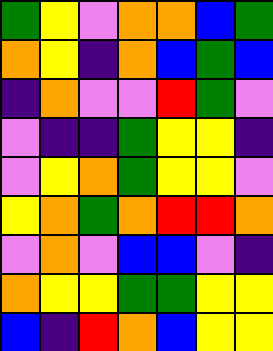[["green", "yellow", "violet", "orange", "orange", "blue", "green"], ["orange", "yellow", "indigo", "orange", "blue", "green", "blue"], ["indigo", "orange", "violet", "violet", "red", "green", "violet"], ["violet", "indigo", "indigo", "green", "yellow", "yellow", "indigo"], ["violet", "yellow", "orange", "green", "yellow", "yellow", "violet"], ["yellow", "orange", "green", "orange", "red", "red", "orange"], ["violet", "orange", "violet", "blue", "blue", "violet", "indigo"], ["orange", "yellow", "yellow", "green", "green", "yellow", "yellow"], ["blue", "indigo", "red", "orange", "blue", "yellow", "yellow"]]